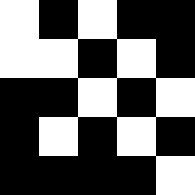[["white", "black", "white", "black", "black"], ["white", "white", "black", "white", "black"], ["black", "black", "white", "black", "white"], ["black", "white", "black", "white", "black"], ["black", "black", "black", "black", "white"]]